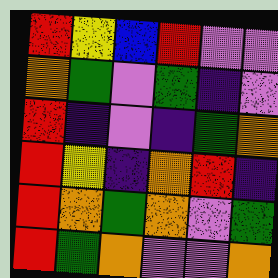[["red", "yellow", "blue", "red", "violet", "violet"], ["orange", "green", "violet", "green", "indigo", "violet"], ["red", "indigo", "violet", "indigo", "green", "orange"], ["red", "yellow", "indigo", "orange", "red", "indigo"], ["red", "orange", "green", "orange", "violet", "green"], ["red", "green", "orange", "violet", "violet", "orange"]]